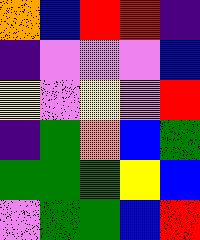[["orange", "blue", "red", "red", "indigo"], ["indigo", "violet", "violet", "violet", "blue"], ["yellow", "violet", "yellow", "violet", "red"], ["indigo", "green", "orange", "blue", "green"], ["green", "green", "green", "yellow", "blue"], ["violet", "green", "green", "blue", "red"]]